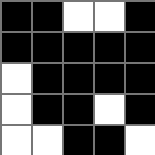[["black", "black", "white", "white", "black"], ["black", "black", "black", "black", "black"], ["white", "black", "black", "black", "black"], ["white", "black", "black", "white", "black"], ["white", "white", "black", "black", "white"]]